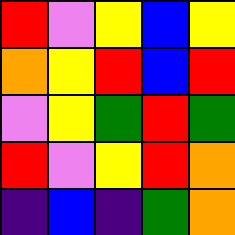[["red", "violet", "yellow", "blue", "yellow"], ["orange", "yellow", "red", "blue", "red"], ["violet", "yellow", "green", "red", "green"], ["red", "violet", "yellow", "red", "orange"], ["indigo", "blue", "indigo", "green", "orange"]]